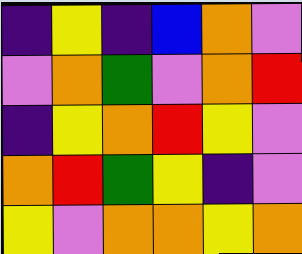[["indigo", "yellow", "indigo", "blue", "orange", "violet"], ["violet", "orange", "green", "violet", "orange", "red"], ["indigo", "yellow", "orange", "red", "yellow", "violet"], ["orange", "red", "green", "yellow", "indigo", "violet"], ["yellow", "violet", "orange", "orange", "yellow", "orange"]]